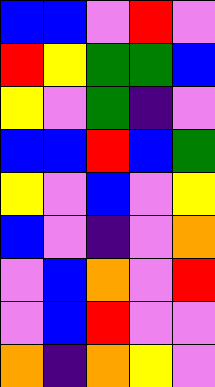[["blue", "blue", "violet", "red", "violet"], ["red", "yellow", "green", "green", "blue"], ["yellow", "violet", "green", "indigo", "violet"], ["blue", "blue", "red", "blue", "green"], ["yellow", "violet", "blue", "violet", "yellow"], ["blue", "violet", "indigo", "violet", "orange"], ["violet", "blue", "orange", "violet", "red"], ["violet", "blue", "red", "violet", "violet"], ["orange", "indigo", "orange", "yellow", "violet"]]